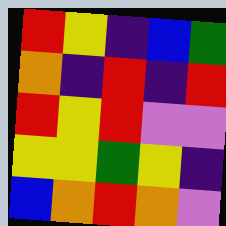[["red", "yellow", "indigo", "blue", "green"], ["orange", "indigo", "red", "indigo", "red"], ["red", "yellow", "red", "violet", "violet"], ["yellow", "yellow", "green", "yellow", "indigo"], ["blue", "orange", "red", "orange", "violet"]]